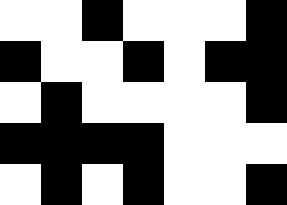[["white", "white", "black", "white", "white", "white", "black"], ["black", "white", "white", "black", "white", "black", "black"], ["white", "black", "white", "white", "white", "white", "black"], ["black", "black", "black", "black", "white", "white", "white"], ["white", "black", "white", "black", "white", "white", "black"]]